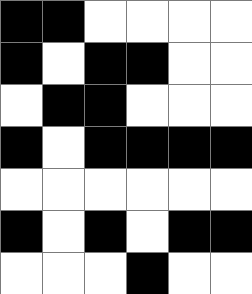[["black", "black", "white", "white", "white", "white"], ["black", "white", "black", "black", "white", "white"], ["white", "black", "black", "white", "white", "white"], ["black", "white", "black", "black", "black", "black"], ["white", "white", "white", "white", "white", "white"], ["black", "white", "black", "white", "black", "black"], ["white", "white", "white", "black", "white", "white"]]